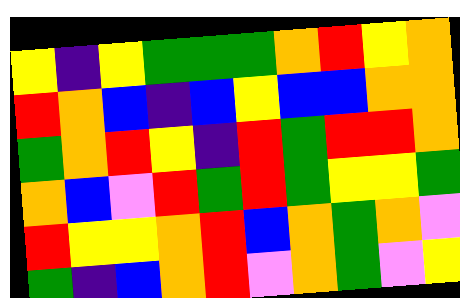[["yellow", "indigo", "yellow", "green", "green", "green", "orange", "red", "yellow", "orange"], ["red", "orange", "blue", "indigo", "blue", "yellow", "blue", "blue", "orange", "orange"], ["green", "orange", "red", "yellow", "indigo", "red", "green", "red", "red", "orange"], ["orange", "blue", "violet", "red", "green", "red", "green", "yellow", "yellow", "green"], ["red", "yellow", "yellow", "orange", "red", "blue", "orange", "green", "orange", "violet"], ["green", "indigo", "blue", "orange", "red", "violet", "orange", "green", "violet", "yellow"]]